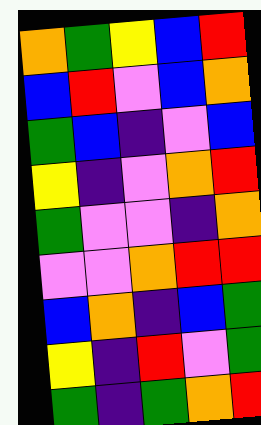[["orange", "green", "yellow", "blue", "red"], ["blue", "red", "violet", "blue", "orange"], ["green", "blue", "indigo", "violet", "blue"], ["yellow", "indigo", "violet", "orange", "red"], ["green", "violet", "violet", "indigo", "orange"], ["violet", "violet", "orange", "red", "red"], ["blue", "orange", "indigo", "blue", "green"], ["yellow", "indigo", "red", "violet", "green"], ["green", "indigo", "green", "orange", "red"]]